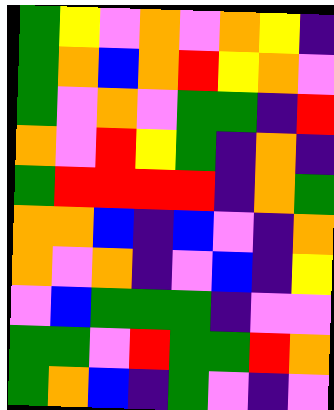[["green", "yellow", "violet", "orange", "violet", "orange", "yellow", "indigo"], ["green", "orange", "blue", "orange", "red", "yellow", "orange", "violet"], ["green", "violet", "orange", "violet", "green", "green", "indigo", "red"], ["orange", "violet", "red", "yellow", "green", "indigo", "orange", "indigo"], ["green", "red", "red", "red", "red", "indigo", "orange", "green"], ["orange", "orange", "blue", "indigo", "blue", "violet", "indigo", "orange"], ["orange", "violet", "orange", "indigo", "violet", "blue", "indigo", "yellow"], ["violet", "blue", "green", "green", "green", "indigo", "violet", "violet"], ["green", "green", "violet", "red", "green", "green", "red", "orange"], ["green", "orange", "blue", "indigo", "green", "violet", "indigo", "violet"]]